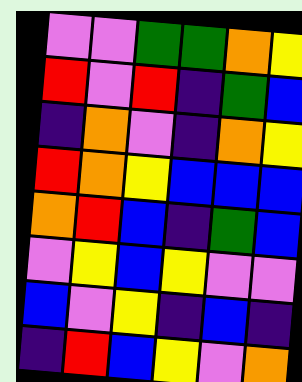[["violet", "violet", "green", "green", "orange", "yellow"], ["red", "violet", "red", "indigo", "green", "blue"], ["indigo", "orange", "violet", "indigo", "orange", "yellow"], ["red", "orange", "yellow", "blue", "blue", "blue"], ["orange", "red", "blue", "indigo", "green", "blue"], ["violet", "yellow", "blue", "yellow", "violet", "violet"], ["blue", "violet", "yellow", "indigo", "blue", "indigo"], ["indigo", "red", "blue", "yellow", "violet", "orange"]]